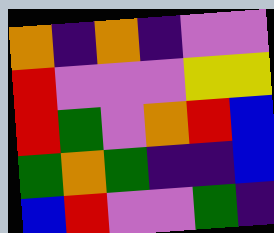[["orange", "indigo", "orange", "indigo", "violet", "violet"], ["red", "violet", "violet", "violet", "yellow", "yellow"], ["red", "green", "violet", "orange", "red", "blue"], ["green", "orange", "green", "indigo", "indigo", "blue"], ["blue", "red", "violet", "violet", "green", "indigo"]]